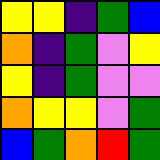[["yellow", "yellow", "indigo", "green", "blue"], ["orange", "indigo", "green", "violet", "yellow"], ["yellow", "indigo", "green", "violet", "violet"], ["orange", "yellow", "yellow", "violet", "green"], ["blue", "green", "orange", "red", "green"]]